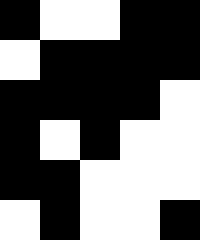[["black", "white", "white", "black", "black"], ["white", "black", "black", "black", "black"], ["black", "black", "black", "black", "white"], ["black", "white", "black", "white", "white"], ["black", "black", "white", "white", "white"], ["white", "black", "white", "white", "black"]]